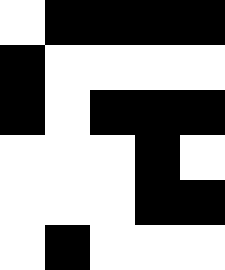[["white", "black", "black", "black", "black"], ["black", "white", "white", "white", "white"], ["black", "white", "black", "black", "black"], ["white", "white", "white", "black", "white"], ["white", "white", "white", "black", "black"], ["white", "black", "white", "white", "white"]]